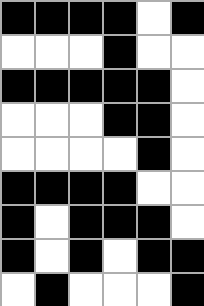[["black", "black", "black", "black", "white", "black"], ["white", "white", "white", "black", "white", "white"], ["black", "black", "black", "black", "black", "white"], ["white", "white", "white", "black", "black", "white"], ["white", "white", "white", "white", "black", "white"], ["black", "black", "black", "black", "white", "white"], ["black", "white", "black", "black", "black", "white"], ["black", "white", "black", "white", "black", "black"], ["white", "black", "white", "white", "white", "black"]]